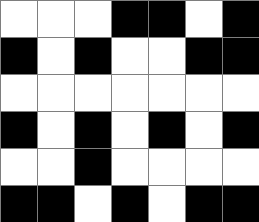[["white", "white", "white", "black", "black", "white", "black"], ["black", "white", "black", "white", "white", "black", "black"], ["white", "white", "white", "white", "white", "white", "white"], ["black", "white", "black", "white", "black", "white", "black"], ["white", "white", "black", "white", "white", "white", "white"], ["black", "black", "white", "black", "white", "black", "black"]]